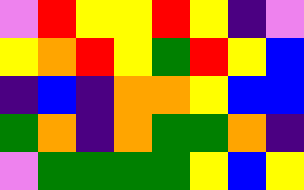[["violet", "red", "yellow", "yellow", "red", "yellow", "indigo", "violet"], ["yellow", "orange", "red", "yellow", "green", "red", "yellow", "blue"], ["indigo", "blue", "indigo", "orange", "orange", "yellow", "blue", "blue"], ["green", "orange", "indigo", "orange", "green", "green", "orange", "indigo"], ["violet", "green", "green", "green", "green", "yellow", "blue", "yellow"]]